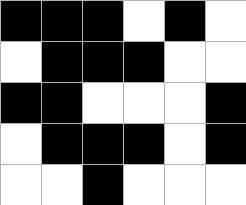[["black", "black", "black", "white", "black", "white"], ["white", "black", "black", "black", "white", "white"], ["black", "black", "white", "white", "white", "black"], ["white", "black", "black", "black", "white", "black"], ["white", "white", "black", "white", "white", "white"]]